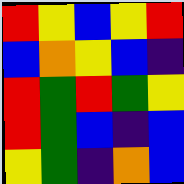[["red", "yellow", "blue", "yellow", "red"], ["blue", "orange", "yellow", "blue", "indigo"], ["red", "green", "red", "green", "yellow"], ["red", "green", "blue", "indigo", "blue"], ["yellow", "green", "indigo", "orange", "blue"]]